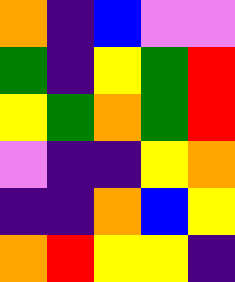[["orange", "indigo", "blue", "violet", "violet"], ["green", "indigo", "yellow", "green", "red"], ["yellow", "green", "orange", "green", "red"], ["violet", "indigo", "indigo", "yellow", "orange"], ["indigo", "indigo", "orange", "blue", "yellow"], ["orange", "red", "yellow", "yellow", "indigo"]]